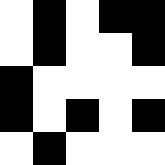[["white", "black", "white", "black", "black"], ["white", "black", "white", "white", "black"], ["black", "white", "white", "white", "white"], ["black", "white", "black", "white", "black"], ["white", "black", "white", "white", "white"]]